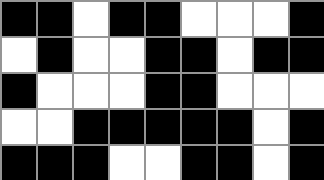[["black", "black", "white", "black", "black", "white", "white", "white", "black"], ["white", "black", "white", "white", "black", "black", "white", "black", "black"], ["black", "white", "white", "white", "black", "black", "white", "white", "white"], ["white", "white", "black", "black", "black", "black", "black", "white", "black"], ["black", "black", "black", "white", "white", "black", "black", "white", "black"]]